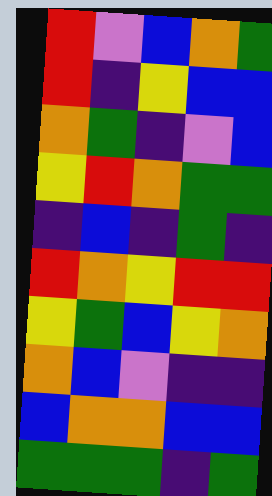[["red", "violet", "blue", "orange", "green"], ["red", "indigo", "yellow", "blue", "blue"], ["orange", "green", "indigo", "violet", "blue"], ["yellow", "red", "orange", "green", "green"], ["indigo", "blue", "indigo", "green", "indigo"], ["red", "orange", "yellow", "red", "red"], ["yellow", "green", "blue", "yellow", "orange"], ["orange", "blue", "violet", "indigo", "indigo"], ["blue", "orange", "orange", "blue", "blue"], ["green", "green", "green", "indigo", "green"]]